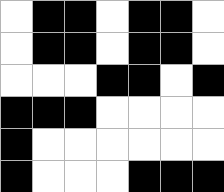[["white", "black", "black", "white", "black", "black", "white"], ["white", "black", "black", "white", "black", "black", "white"], ["white", "white", "white", "black", "black", "white", "black"], ["black", "black", "black", "white", "white", "white", "white"], ["black", "white", "white", "white", "white", "white", "white"], ["black", "white", "white", "white", "black", "black", "black"]]